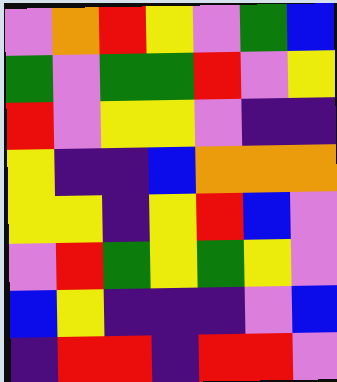[["violet", "orange", "red", "yellow", "violet", "green", "blue"], ["green", "violet", "green", "green", "red", "violet", "yellow"], ["red", "violet", "yellow", "yellow", "violet", "indigo", "indigo"], ["yellow", "indigo", "indigo", "blue", "orange", "orange", "orange"], ["yellow", "yellow", "indigo", "yellow", "red", "blue", "violet"], ["violet", "red", "green", "yellow", "green", "yellow", "violet"], ["blue", "yellow", "indigo", "indigo", "indigo", "violet", "blue"], ["indigo", "red", "red", "indigo", "red", "red", "violet"]]